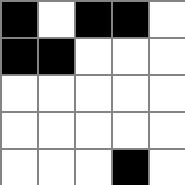[["black", "white", "black", "black", "white"], ["black", "black", "white", "white", "white"], ["white", "white", "white", "white", "white"], ["white", "white", "white", "white", "white"], ["white", "white", "white", "black", "white"]]